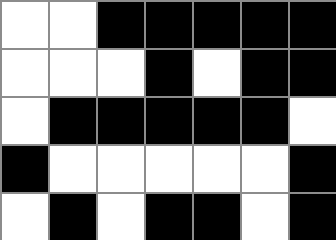[["white", "white", "black", "black", "black", "black", "black"], ["white", "white", "white", "black", "white", "black", "black"], ["white", "black", "black", "black", "black", "black", "white"], ["black", "white", "white", "white", "white", "white", "black"], ["white", "black", "white", "black", "black", "white", "black"]]